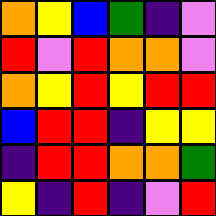[["orange", "yellow", "blue", "green", "indigo", "violet"], ["red", "violet", "red", "orange", "orange", "violet"], ["orange", "yellow", "red", "yellow", "red", "red"], ["blue", "red", "red", "indigo", "yellow", "yellow"], ["indigo", "red", "red", "orange", "orange", "green"], ["yellow", "indigo", "red", "indigo", "violet", "red"]]